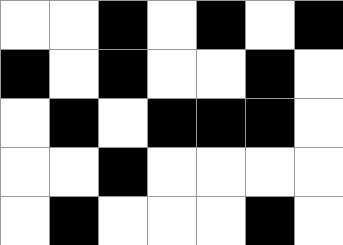[["white", "white", "black", "white", "black", "white", "black"], ["black", "white", "black", "white", "white", "black", "white"], ["white", "black", "white", "black", "black", "black", "white"], ["white", "white", "black", "white", "white", "white", "white"], ["white", "black", "white", "white", "white", "black", "white"]]